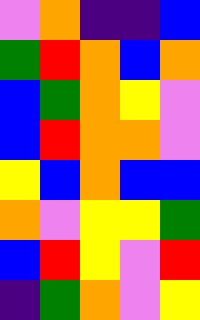[["violet", "orange", "indigo", "indigo", "blue"], ["green", "red", "orange", "blue", "orange"], ["blue", "green", "orange", "yellow", "violet"], ["blue", "red", "orange", "orange", "violet"], ["yellow", "blue", "orange", "blue", "blue"], ["orange", "violet", "yellow", "yellow", "green"], ["blue", "red", "yellow", "violet", "red"], ["indigo", "green", "orange", "violet", "yellow"]]